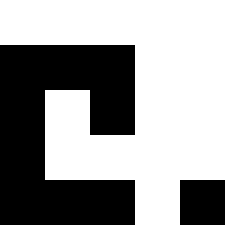[["white", "white", "white", "white", "white"], ["black", "black", "black", "white", "white"], ["black", "white", "black", "white", "white"], ["black", "white", "white", "white", "white"], ["black", "black", "black", "white", "black"]]